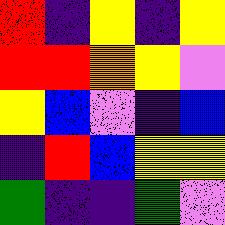[["red", "indigo", "yellow", "indigo", "yellow"], ["red", "red", "orange", "yellow", "violet"], ["yellow", "blue", "violet", "indigo", "blue"], ["indigo", "red", "blue", "yellow", "yellow"], ["green", "indigo", "indigo", "green", "violet"]]